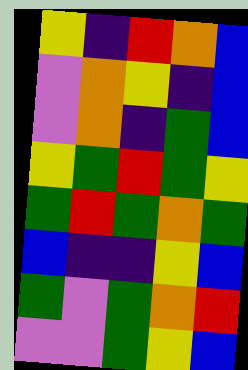[["yellow", "indigo", "red", "orange", "blue"], ["violet", "orange", "yellow", "indigo", "blue"], ["violet", "orange", "indigo", "green", "blue"], ["yellow", "green", "red", "green", "yellow"], ["green", "red", "green", "orange", "green"], ["blue", "indigo", "indigo", "yellow", "blue"], ["green", "violet", "green", "orange", "red"], ["violet", "violet", "green", "yellow", "blue"]]